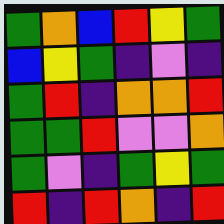[["green", "orange", "blue", "red", "yellow", "green"], ["blue", "yellow", "green", "indigo", "violet", "indigo"], ["green", "red", "indigo", "orange", "orange", "red"], ["green", "green", "red", "violet", "violet", "orange"], ["green", "violet", "indigo", "green", "yellow", "green"], ["red", "indigo", "red", "orange", "indigo", "red"]]